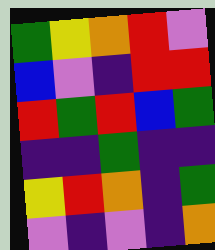[["green", "yellow", "orange", "red", "violet"], ["blue", "violet", "indigo", "red", "red"], ["red", "green", "red", "blue", "green"], ["indigo", "indigo", "green", "indigo", "indigo"], ["yellow", "red", "orange", "indigo", "green"], ["violet", "indigo", "violet", "indigo", "orange"]]